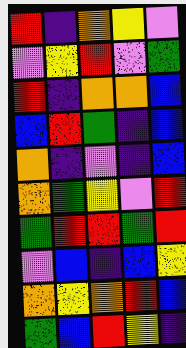[["red", "indigo", "orange", "yellow", "violet"], ["violet", "yellow", "red", "violet", "green"], ["red", "indigo", "orange", "orange", "blue"], ["blue", "red", "green", "indigo", "blue"], ["orange", "indigo", "violet", "indigo", "blue"], ["orange", "green", "yellow", "violet", "red"], ["green", "red", "red", "green", "red"], ["violet", "blue", "indigo", "blue", "yellow"], ["orange", "yellow", "orange", "red", "blue"], ["green", "blue", "red", "yellow", "indigo"]]